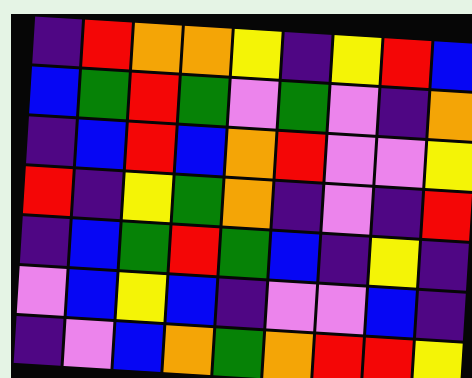[["indigo", "red", "orange", "orange", "yellow", "indigo", "yellow", "red", "blue"], ["blue", "green", "red", "green", "violet", "green", "violet", "indigo", "orange"], ["indigo", "blue", "red", "blue", "orange", "red", "violet", "violet", "yellow"], ["red", "indigo", "yellow", "green", "orange", "indigo", "violet", "indigo", "red"], ["indigo", "blue", "green", "red", "green", "blue", "indigo", "yellow", "indigo"], ["violet", "blue", "yellow", "blue", "indigo", "violet", "violet", "blue", "indigo"], ["indigo", "violet", "blue", "orange", "green", "orange", "red", "red", "yellow"]]